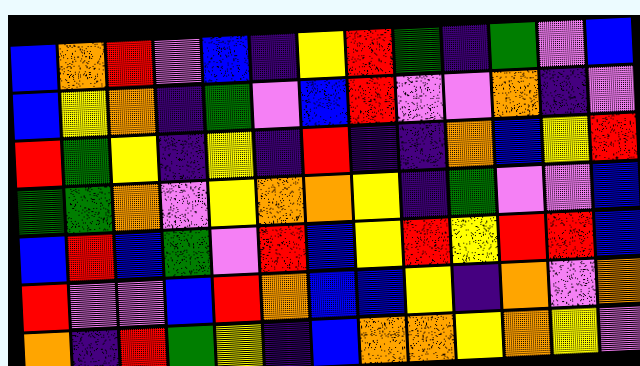[["blue", "orange", "red", "violet", "blue", "indigo", "yellow", "red", "green", "indigo", "green", "violet", "blue"], ["blue", "yellow", "orange", "indigo", "green", "violet", "blue", "red", "violet", "violet", "orange", "indigo", "violet"], ["red", "green", "yellow", "indigo", "yellow", "indigo", "red", "indigo", "indigo", "orange", "blue", "yellow", "red"], ["green", "green", "orange", "violet", "yellow", "orange", "orange", "yellow", "indigo", "green", "violet", "violet", "blue"], ["blue", "red", "blue", "green", "violet", "red", "blue", "yellow", "red", "yellow", "red", "red", "blue"], ["red", "violet", "violet", "blue", "red", "orange", "blue", "blue", "yellow", "indigo", "orange", "violet", "orange"], ["orange", "indigo", "red", "green", "yellow", "indigo", "blue", "orange", "orange", "yellow", "orange", "yellow", "violet"]]